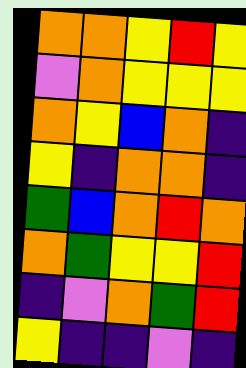[["orange", "orange", "yellow", "red", "yellow"], ["violet", "orange", "yellow", "yellow", "yellow"], ["orange", "yellow", "blue", "orange", "indigo"], ["yellow", "indigo", "orange", "orange", "indigo"], ["green", "blue", "orange", "red", "orange"], ["orange", "green", "yellow", "yellow", "red"], ["indigo", "violet", "orange", "green", "red"], ["yellow", "indigo", "indigo", "violet", "indigo"]]